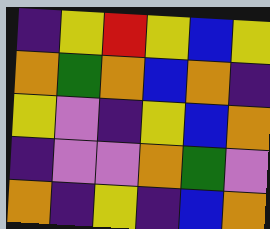[["indigo", "yellow", "red", "yellow", "blue", "yellow"], ["orange", "green", "orange", "blue", "orange", "indigo"], ["yellow", "violet", "indigo", "yellow", "blue", "orange"], ["indigo", "violet", "violet", "orange", "green", "violet"], ["orange", "indigo", "yellow", "indigo", "blue", "orange"]]